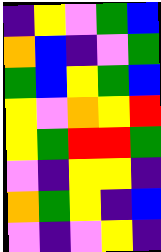[["indigo", "yellow", "violet", "green", "blue"], ["orange", "blue", "indigo", "violet", "green"], ["green", "blue", "yellow", "green", "blue"], ["yellow", "violet", "orange", "yellow", "red"], ["yellow", "green", "red", "red", "green"], ["violet", "indigo", "yellow", "yellow", "indigo"], ["orange", "green", "yellow", "indigo", "blue"], ["violet", "indigo", "violet", "yellow", "indigo"]]